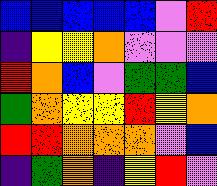[["blue", "blue", "blue", "blue", "blue", "violet", "red"], ["indigo", "yellow", "yellow", "orange", "violet", "violet", "violet"], ["red", "orange", "blue", "violet", "green", "green", "blue"], ["green", "orange", "yellow", "yellow", "red", "yellow", "orange"], ["red", "red", "orange", "orange", "orange", "violet", "blue"], ["indigo", "green", "orange", "indigo", "yellow", "red", "violet"]]